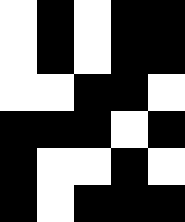[["white", "black", "white", "black", "black"], ["white", "black", "white", "black", "black"], ["white", "white", "black", "black", "white"], ["black", "black", "black", "white", "black"], ["black", "white", "white", "black", "white"], ["black", "white", "black", "black", "black"]]